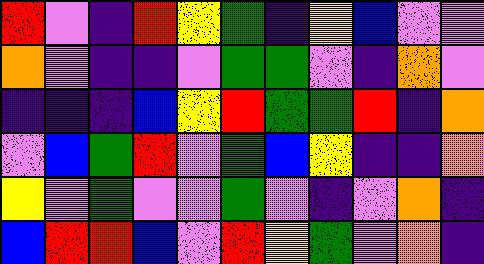[["red", "violet", "indigo", "red", "yellow", "green", "indigo", "yellow", "blue", "violet", "violet"], ["orange", "violet", "indigo", "indigo", "violet", "green", "green", "violet", "indigo", "orange", "violet"], ["indigo", "indigo", "indigo", "blue", "yellow", "red", "green", "green", "red", "indigo", "orange"], ["violet", "blue", "green", "red", "violet", "green", "blue", "yellow", "indigo", "indigo", "orange"], ["yellow", "violet", "green", "violet", "violet", "green", "violet", "indigo", "violet", "orange", "indigo"], ["blue", "red", "red", "blue", "violet", "red", "yellow", "green", "violet", "orange", "indigo"]]